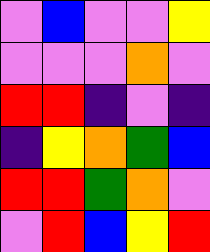[["violet", "blue", "violet", "violet", "yellow"], ["violet", "violet", "violet", "orange", "violet"], ["red", "red", "indigo", "violet", "indigo"], ["indigo", "yellow", "orange", "green", "blue"], ["red", "red", "green", "orange", "violet"], ["violet", "red", "blue", "yellow", "red"]]